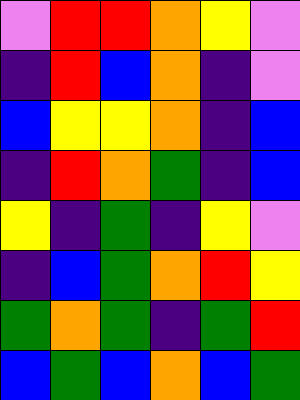[["violet", "red", "red", "orange", "yellow", "violet"], ["indigo", "red", "blue", "orange", "indigo", "violet"], ["blue", "yellow", "yellow", "orange", "indigo", "blue"], ["indigo", "red", "orange", "green", "indigo", "blue"], ["yellow", "indigo", "green", "indigo", "yellow", "violet"], ["indigo", "blue", "green", "orange", "red", "yellow"], ["green", "orange", "green", "indigo", "green", "red"], ["blue", "green", "blue", "orange", "blue", "green"]]